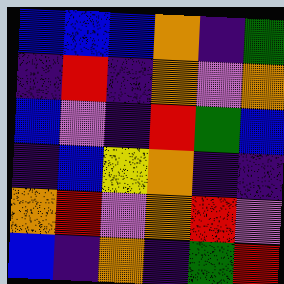[["blue", "blue", "blue", "orange", "indigo", "green"], ["indigo", "red", "indigo", "orange", "violet", "orange"], ["blue", "violet", "indigo", "red", "green", "blue"], ["indigo", "blue", "yellow", "orange", "indigo", "indigo"], ["orange", "red", "violet", "orange", "red", "violet"], ["blue", "indigo", "orange", "indigo", "green", "red"]]